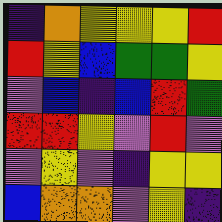[["indigo", "orange", "yellow", "yellow", "yellow", "red"], ["red", "yellow", "blue", "green", "green", "yellow"], ["violet", "blue", "indigo", "blue", "red", "green"], ["red", "red", "yellow", "violet", "red", "violet"], ["violet", "yellow", "violet", "indigo", "yellow", "yellow"], ["blue", "orange", "orange", "violet", "yellow", "indigo"]]